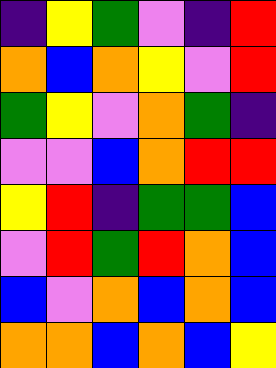[["indigo", "yellow", "green", "violet", "indigo", "red"], ["orange", "blue", "orange", "yellow", "violet", "red"], ["green", "yellow", "violet", "orange", "green", "indigo"], ["violet", "violet", "blue", "orange", "red", "red"], ["yellow", "red", "indigo", "green", "green", "blue"], ["violet", "red", "green", "red", "orange", "blue"], ["blue", "violet", "orange", "blue", "orange", "blue"], ["orange", "orange", "blue", "orange", "blue", "yellow"]]